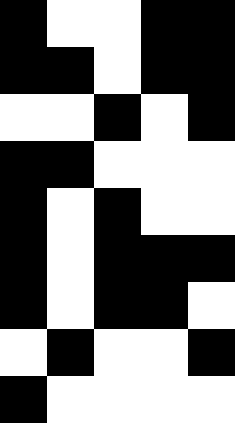[["black", "white", "white", "black", "black"], ["black", "black", "white", "black", "black"], ["white", "white", "black", "white", "black"], ["black", "black", "white", "white", "white"], ["black", "white", "black", "white", "white"], ["black", "white", "black", "black", "black"], ["black", "white", "black", "black", "white"], ["white", "black", "white", "white", "black"], ["black", "white", "white", "white", "white"]]